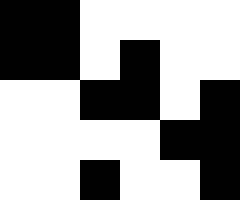[["black", "black", "white", "white", "white", "white"], ["black", "black", "white", "black", "white", "white"], ["white", "white", "black", "black", "white", "black"], ["white", "white", "white", "white", "black", "black"], ["white", "white", "black", "white", "white", "black"]]